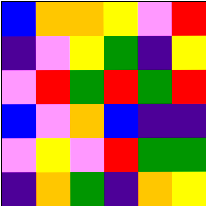[["blue", "orange", "orange", "yellow", "violet", "red"], ["indigo", "violet", "yellow", "green", "indigo", "yellow"], ["violet", "red", "green", "red", "green", "red"], ["blue", "violet", "orange", "blue", "indigo", "indigo"], ["violet", "yellow", "violet", "red", "green", "green"], ["indigo", "orange", "green", "indigo", "orange", "yellow"]]